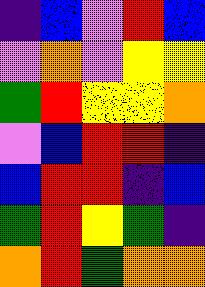[["indigo", "blue", "violet", "red", "blue"], ["violet", "orange", "violet", "yellow", "yellow"], ["green", "red", "yellow", "yellow", "orange"], ["violet", "blue", "red", "red", "indigo"], ["blue", "red", "red", "indigo", "blue"], ["green", "red", "yellow", "green", "indigo"], ["orange", "red", "green", "orange", "orange"]]